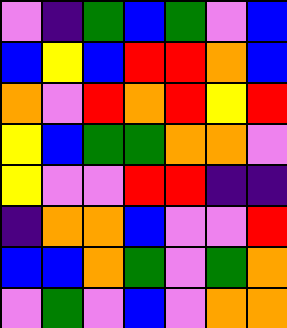[["violet", "indigo", "green", "blue", "green", "violet", "blue"], ["blue", "yellow", "blue", "red", "red", "orange", "blue"], ["orange", "violet", "red", "orange", "red", "yellow", "red"], ["yellow", "blue", "green", "green", "orange", "orange", "violet"], ["yellow", "violet", "violet", "red", "red", "indigo", "indigo"], ["indigo", "orange", "orange", "blue", "violet", "violet", "red"], ["blue", "blue", "orange", "green", "violet", "green", "orange"], ["violet", "green", "violet", "blue", "violet", "orange", "orange"]]